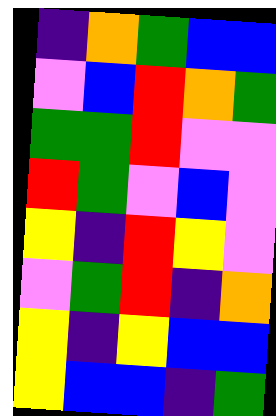[["indigo", "orange", "green", "blue", "blue"], ["violet", "blue", "red", "orange", "green"], ["green", "green", "red", "violet", "violet"], ["red", "green", "violet", "blue", "violet"], ["yellow", "indigo", "red", "yellow", "violet"], ["violet", "green", "red", "indigo", "orange"], ["yellow", "indigo", "yellow", "blue", "blue"], ["yellow", "blue", "blue", "indigo", "green"]]